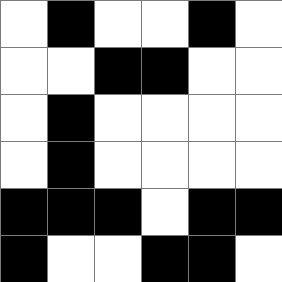[["white", "black", "white", "white", "black", "white"], ["white", "white", "black", "black", "white", "white"], ["white", "black", "white", "white", "white", "white"], ["white", "black", "white", "white", "white", "white"], ["black", "black", "black", "white", "black", "black"], ["black", "white", "white", "black", "black", "white"]]